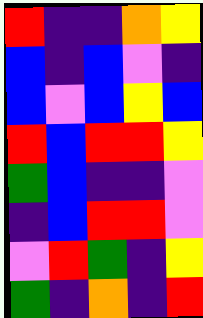[["red", "indigo", "indigo", "orange", "yellow"], ["blue", "indigo", "blue", "violet", "indigo"], ["blue", "violet", "blue", "yellow", "blue"], ["red", "blue", "red", "red", "yellow"], ["green", "blue", "indigo", "indigo", "violet"], ["indigo", "blue", "red", "red", "violet"], ["violet", "red", "green", "indigo", "yellow"], ["green", "indigo", "orange", "indigo", "red"]]